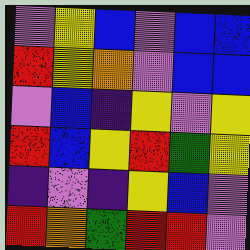[["violet", "yellow", "blue", "violet", "blue", "blue"], ["red", "yellow", "orange", "violet", "blue", "blue"], ["violet", "blue", "indigo", "yellow", "violet", "yellow"], ["red", "blue", "yellow", "red", "green", "yellow"], ["indigo", "violet", "indigo", "yellow", "blue", "violet"], ["red", "orange", "green", "red", "red", "violet"]]